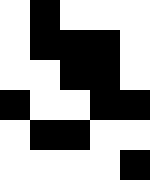[["white", "black", "white", "white", "white"], ["white", "black", "black", "black", "white"], ["white", "white", "black", "black", "white"], ["black", "white", "white", "black", "black"], ["white", "black", "black", "white", "white"], ["white", "white", "white", "white", "black"]]